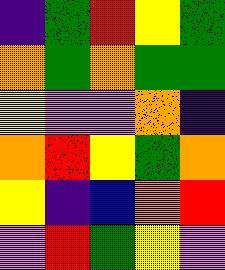[["indigo", "green", "red", "yellow", "green"], ["orange", "green", "orange", "green", "green"], ["yellow", "violet", "violet", "orange", "indigo"], ["orange", "red", "yellow", "green", "orange"], ["yellow", "indigo", "blue", "orange", "red"], ["violet", "red", "green", "yellow", "violet"]]